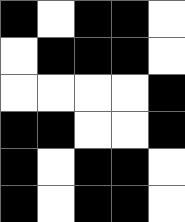[["black", "white", "black", "black", "white"], ["white", "black", "black", "black", "white"], ["white", "white", "white", "white", "black"], ["black", "black", "white", "white", "black"], ["black", "white", "black", "black", "white"], ["black", "white", "black", "black", "white"]]